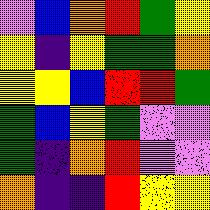[["violet", "blue", "orange", "red", "green", "yellow"], ["yellow", "indigo", "yellow", "green", "green", "orange"], ["yellow", "yellow", "blue", "red", "red", "green"], ["green", "blue", "yellow", "green", "violet", "violet"], ["green", "indigo", "orange", "red", "violet", "violet"], ["orange", "indigo", "indigo", "red", "yellow", "yellow"]]